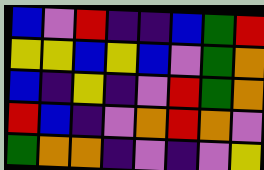[["blue", "violet", "red", "indigo", "indigo", "blue", "green", "red"], ["yellow", "yellow", "blue", "yellow", "blue", "violet", "green", "orange"], ["blue", "indigo", "yellow", "indigo", "violet", "red", "green", "orange"], ["red", "blue", "indigo", "violet", "orange", "red", "orange", "violet"], ["green", "orange", "orange", "indigo", "violet", "indigo", "violet", "yellow"]]